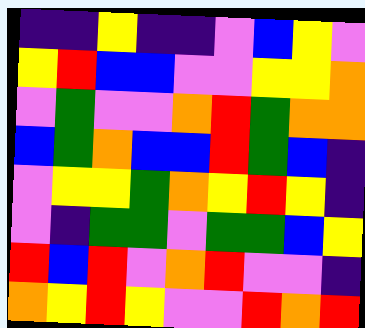[["indigo", "indigo", "yellow", "indigo", "indigo", "violet", "blue", "yellow", "violet"], ["yellow", "red", "blue", "blue", "violet", "violet", "yellow", "yellow", "orange"], ["violet", "green", "violet", "violet", "orange", "red", "green", "orange", "orange"], ["blue", "green", "orange", "blue", "blue", "red", "green", "blue", "indigo"], ["violet", "yellow", "yellow", "green", "orange", "yellow", "red", "yellow", "indigo"], ["violet", "indigo", "green", "green", "violet", "green", "green", "blue", "yellow"], ["red", "blue", "red", "violet", "orange", "red", "violet", "violet", "indigo"], ["orange", "yellow", "red", "yellow", "violet", "violet", "red", "orange", "red"]]